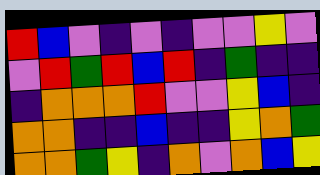[["red", "blue", "violet", "indigo", "violet", "indigo", "violet", "violet", "yellow", "violet"], ["violet", "red", "green", "red", "blue", "red", "indigo", "green", "indigo", "indigo"], ["indigo", "orange", "orange", "orange", "red", "violet", "violet", "yellow", "blue", "indigo"], ["orange", "orange", "indigo", "indigo", "blue", "indigo", "indigo", "yellow", "orange", "green"], ["orange", "orange", "green", "yellow", "indigo", "orange", "violet", "orange", "blue", "yellow"]]